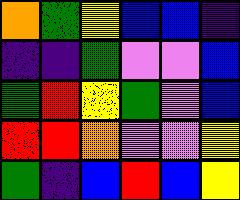[["orange", "green", "yellow", "blue", "blue", "indigo"], ["indigo", "indigo", "green", "violet", "violet", "blue"], ["green", "red", "yellow", "green", "violet", "blue"], ["red", "red", "orange", "violet", "violet", "yellow"], ["green", "indigo", "blue", "red", "blue", "yellow"]]